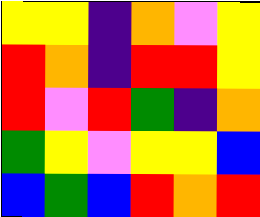[["yellow", "yellow", "indigo", "orange", "violet", "yellow"], ["red", "orange", "indigo", "red", "red", "yellow"], ["red", "violet", "red", "green", "indigo", "orange"], ["green", "yellow", "violet", "yellow", "yellow", "blue"], ["blue", "green", "blue", "red", "orange", "red"]]